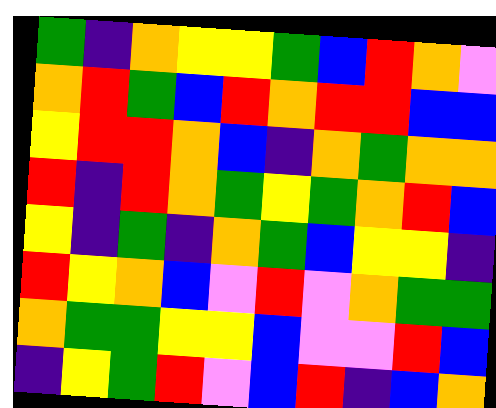[["green", "indigo", "orange", "yellow", "yellow", "green", "blue", "red", "orange", "violet"], ["orange", "red", "green", "blue", "red", "orange", "red", "red", "blue", "blue"], ["yellow", "red", "red", "orange", "blue", "indigo", "orange", "green", "orange", "orange"], ["red", "indigo", "red", "orange", "green", "yellow", "green", "orange", "red", "blue"], ["yellow", "indigo", "green", "indigo", "orange", "green", "blue", "yellow", "yellow", "indigo"], ["red", "yellow", "orange", "blue", "violet", "red", "violet", "orange", "green", "green"], ["orange", "green", "green", "yellow", "yellow", "blue", "violet", "violet", "red", "blue"], ["indigo", "yellow", "green", "red", "violet", "blue", "red", "indigo", "blue", "orange"]]